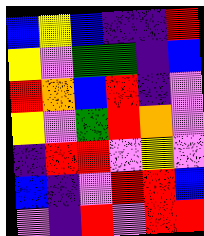[["blue", "yellow", "blue", "indigo", "indigo", "red"], ["yellow", "violet", "green", "green", "indigo", "blue"], ["red", "orange", "blue", "red", "indigo", "violet"], ["yellow", "violet", "green", "red", "orange", "violet"], ["indigo", "red", "red", "violet", "yellow", "violet"], ["blue", "indigo", "violet", "red", "red", "blue"], ["violet", "indigo", "red", "violet", "red", "red"]]